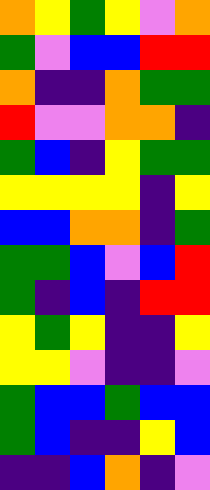[["orange", "yellow", "green", "yellow", "violet", "orange"], ["green", "violet", "blue", "blue", "red", "red"], ["orange", "indigo", "indigo", "orange", "green", "green"], ["red", "violet", "violet", "orange", "orange", "indigo"], ["green", "blue", "indigo", "yellow", "green", "green"], ["yellow", "yellow", "yellow", "yellow", "indigo", "yellow"], ["blue", "blue", "orange", "orange", "indigo", "green"], ["green", "green", "blue", "violet", "blue", "red"], ["green", "indigo", "blue", "indigo", "red", "red"], ["yellow", "green", "yellow", "indigo", "indigo", "yellow"], ["yellow", "yellow", "violet", "indigo", "indigo", "violet"], ["green", "blue", "blue", "green", "blue", "blue"], ["green", "blue", "indigo", "indigo", "yellow", "blue"], ["indigo", "indigo", "blue", "orange", "indigo", "violet"]]